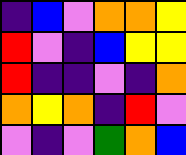[["indigo", "blue", "violet", "orange", "orange", "yellow"], ["red", "violet", "indigo", "blue", "yellow", "yellow"], ["red", "indigo", "indigo", "violet", "indigo", "orange"], ["orange", "yellow", "orange", "indigo", "red", "violet"], ["violet", "indigo", "violet", "green", "orange", "blue"]]